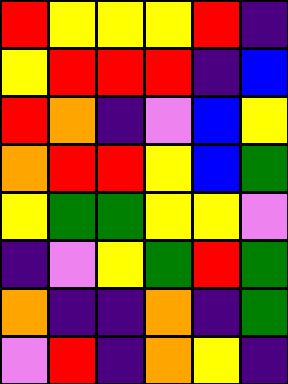[["red", "yellow", "yellow", "yellow", "red", "indigo"], ["yellow", "red", "red", "red", "indigo", "blue"], ["red", "orange", "indigo", "violet", "blue", "yellow"], ["orange", "red", "red", "yellow", "blue", "green"], ["yellow", "green", "green", "yellow", "yellow", "violet"], ["indigo", "violet", "yellow", "green", "red", "green"], ["orange", "indigo", "indigo", "orange", "indigo", "green"], ["violet", "red", "indigo", "orange", "yellow", "indigo"]]